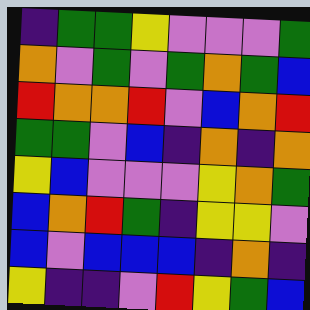[["indigo", "green", "green", "yellow", "violet", "violet", "violet", "green"], ["orange", "violet", "green", "violet", "green", "orange", "green", "blue"], ["red", "orange", "orange", "red", "violet", "blue", "orange", "red"], ["green", "green", "violet", "blue", "indigo", "orange", "indigo", "orange"], ["yellow", "blue", "violet", "violet", "violet", "yellow", "orange", "green"], ["blue", "orange", "red", "green", "indigo", "yellow", "yellow", "violet"], ["blue", "violet", "blue", "blue", "blue", "indigo", "orange", "indigo"], ["yellow", "indigo", "indigo", "violet", "red", "yellow", "green", "blue"]]